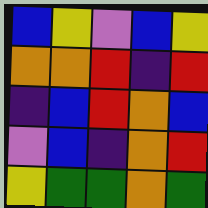[["blue", "yellow", "violet", "blue", "yellow"], ["orange", "orange", "red", "indigo", "red"], ["indigo", "blue", "red", "orange", "blue"], ["violet", "blue", "indigo", "orange", "red"], ["yellow", "green", "green", "orange", "green"]]